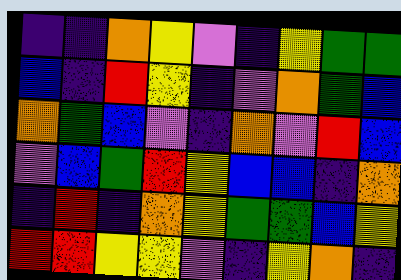[["indigo", "indigo", "orange", "yellow", "violet", "indigo", "yellow", "green", "green"], ["blue", "indigo", "red", "yellow", "indigo", "violet", "orange", "green", "blue"], ["orange", "green", "blue", "violet", "indigo", "orange", "violet", "red", "blue"], ["violet", "blue", "green", "red", "yellow", "blue", "blue", "indigo", "orange"], ["indigo", "red", "indigo", "orange", "yellow", "green", "green", "blue", "yellow"], ["red", "red", "yellow", "yellow", "violet", "indigo", "yellow", "orange", "indigo"]]